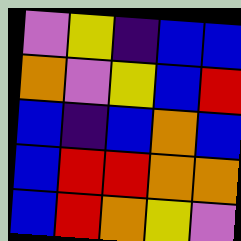[["violet", "yellow", "indigo", "blue", "blue"], ["orange", "violet", "yellow", "blue", "red"], ["blue", "indigo", "blue", "orange", "blue"], ["blue", "red", "red", "orange", "orange"], ["blue", "red", "orange", "yellow", "violet"]]